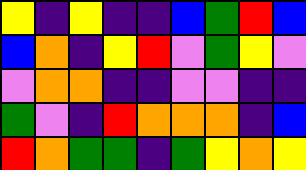[["yellow", "indigo", "yellow", "indigo", "indigo", "blue", "green", "red", "blue"], ["blue", "orange", "indigo", "yellow", "red", "violet", "green", "yellow", "violet"], ["violet", "orange", "orange", "indigo", "indigo", "violet", "violet", "indigo", "indigo"], ["green", "violet", "indigo", "red", "orange", "orange", "orange", "indigo", "blue"], ["red", "orange", "green", "green", "indigo", "green", "yellow", "orange", "yellow"]]